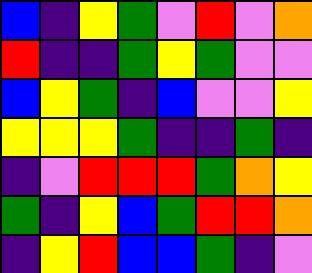[["blue", "indigo", "yellow", "green", "violet", "red", "violet", "orange"], ["red", "indigo", "indigo", "green", "yellow", "green", "violet", "violet"], ["blue", "yellow", "green", "indigo", "blue", "violet", "violet", "yellow"], ["yellow", "yellow", "yellow", "green", "indigo", "indigo", "green", "indigo"], ["indigo", "violet", "red", "red", "red", "green", "orange", "yellow"], ["green", "indigo", "yellow", "blue", "green", "red", "red", "orange"], ["indigo", "yellow", "red", "blue", "blue", "green", "indigo", "violet"]]